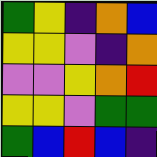[["green", "yellow", "indigo", "orange", "blue"], ["yellow", "yellow", "violet", "indigo", "orange"], ["violet", "violet", "yellow", "orange", "red"], ["yellow", "yellow", "violet", "green", "green"], ["green", "blue", "red", "blue", "indigo"]]